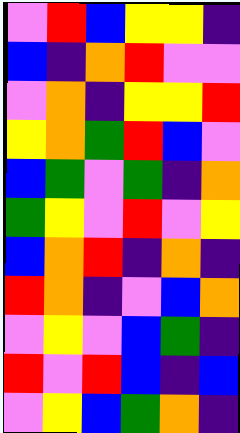[["violet", "red", "blue", "yellow", "yellow", "indigo"], ["blue", "indigo", "orange", "red", "violet", "violet"], ["violet", "orange", "indigo", "yellow", "yellow", "red"], ["yellow", "orange", "green", "red", "blue", "violet"], ["blue", "green", "violet", "green", "indigo", "orange"], ["green", "yellow", "violet", "red", "violet", "yellow"], ["blue", "orange", "red", "indigo", "orange", "indigo"], ["red", "orange", "indigo", "violet", "blue", "orange"], ["violet", "yellow", "violet", "blue", "green", "indigo"], ["red", "violet", "red", "blue", "indigo", "blue"], ["violet", "yellow", "blue", "green", "orange", "indigo"]]